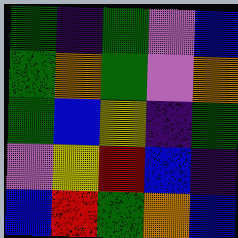[["green", "indigo", "green", "violet", "blue"], ["green", "orange", "green", "violet", "orange"], ["green", "blue", "yellow", "indigo", "green"], ["violet", "yellow", "red", "blue", "indigo"], ["blue", "red", "green", "orange", "blue"]]